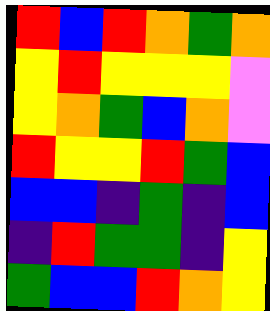[["red", "blue", "red", "orange", "green", "orange"], ["yellow", "red", "yellow", "yellow", "yellow", "violet"], ["yellow", "orange", "green", "blue", "orange", "violet"], ["red", "yellow", "yellow", "red", "green", "blue"], ["blue", "blue", "indigo", "green", "indigo", "blue"], ["indigo", "red", "green", "green", "indigo", "yellow"], ["green", "blue", "blue", "red", "orange", "yellow"]]